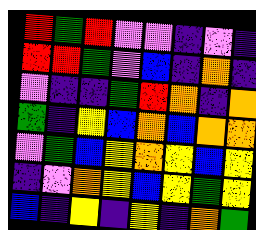[["red", "green", "red", "violet", "violet", "indigo", "violet", "indigo"], ["red", "red", "green", "violet", "blue", "indigo", "orange", "indigo"], ["violet", "indigo", "indigo", "green", "red", "orange", "indigo", "orange"], ["green", "indigo", "yellow", "blue", "orange", "blue", "orange", "orange"], ["violet", "green", "blue", "yellow", "orange", "yellow", "blue", "yellow"], ["indigo", "violet", "orange", "yellow", "blue", "yellow", "green", "yellow"], ["blue", "indigo", "yellow", "indigo", "yellow", "indigo", "orange", "green"]]